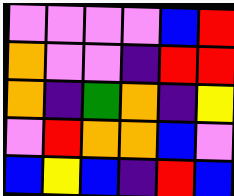[["violet", "violet", "violet", "violet", "blue", "red"], ["orange", "violet", "violet", "indigo", "red", "red"], ["orange", "indigo", "green", "orange", "indigo", "yellow"], ["violet", "red", "orange", "orange", "blue", "violet"], ["blue", "yellow", "blue", "indigo", "red", "blue"]]